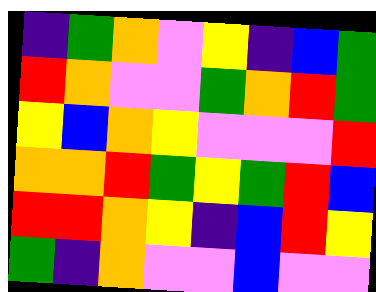[["indigo", "green", "orange", "violet", "yellow", "indigo", "blue", "green"], ["red", "orange", "violet", "violet", "green", "orange", "red", "green"], ["yellow", "blue", "orange", "yellow", "violet", "violet", "violet", "red"], ["orange", "orange", "red", "green", "yellow", "green", "red", "blue"], ["red", "red", "orange", "yellow", "indigo", "blue", "red", "yellow"], ["green", "indigo", "orange", "violet", "violet", "blue", "violet", "violet"]]